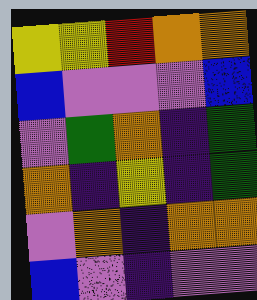[["yellow", "yellow", "red", "orange", "orange"], ["blue", "violet", "violet", "violet", "blue"], ["violet", "green", "orange", "indigo", "green"], ["orange", "indigo", "yellow", "indigo", "green"], ["violet", "orange", "indigo", "orange", "orange"], ["blue", "violet", "indigo", "violet", "violet"]]